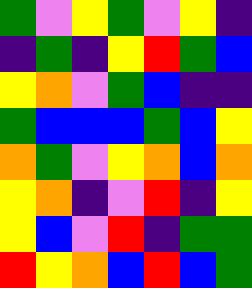[["green", "violet", "yellow", "green", "violet", "yellow", "indigo"], ["indigo", "green", "indigo", "yellow", "red", "green", "blue"], ["yellow", "orange", "violet", "green", "blue", "indigo", "indigo"], ["green", "blue", "blue", "blue", "green", "blue", "yellow"], ["orange", "green", "violet", "yellow", "orange", "blue", "orange"], ["yellow", "orange", "indigo", "violet", "red", "indigo", "yellow"], ["yellow", "blue", "violet", "red", "indigo", "green", "green"], ["red", "yellow", "orange", "blue", "red", "blue", "green"]]